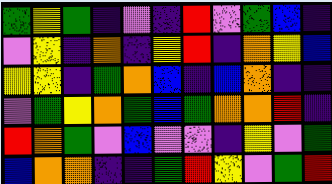[["green", "yellow", "green", "indigo", "violet", "indigo", "red", "violet", "green", "blue", "indigo"], ["violet", "yellow", "indigo", "orange", "indigo", "yellow", "red", "indigo", "orange", "yellow", "blue"], ["yellow", "yellow", "indigo", "green", "orange", "blue", "indigo", "blue", "orange", "indigo", "indigo"], ["violet", "green", "yellow", "orange", "green", "blue", "green", "orange", "orange", "red", "indigo"], ["red", "orange", "green", "violet", "blue", "violet", "violet", "indigo", "yellow", "violet", "green"], ["blue", "orange", "orange", "indigo", "indigo", "green", "red", "yellow", "violet", "green", "red"]]